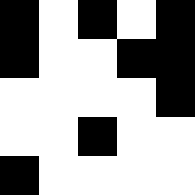[["black", "white", "black", "white", "black"], ["black", "white", "white", "black", "black"], ["white", "white", "white", "white", "black"], ["white", "white", "black", "white", "white"], ["black", "white", "white", "white", "white"]]